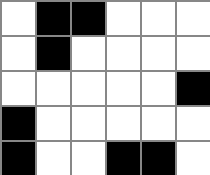[["white", "black", "black", "white", "white", "white"], ["white", "black", "white", "white", "white", "white"], ["white", "white", "white", "white", "white", "black"], ["black", "white", "white", "white", "white", "white"], ["black", "white", "white", "black", "black", "white"]]